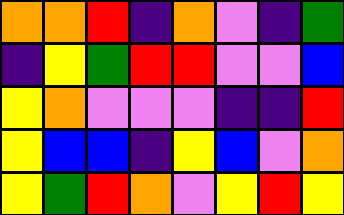[["orange", "orange", "red", "indigo", "orange", "violet", "indigo", "green"], ["indigo", "yellow", "green", "red", "red", "violet", "violet", "blue"], ["yellow", "orange", "violet", "violet", "violet", "indigo", "indigo", "red"], ["yellow", "blue", "blue", "indigo", "yellow", "blue", "violet", "orange"], ["yellow", "green", "red", "orange", "violet", "yellow", "red", "yellow"]]